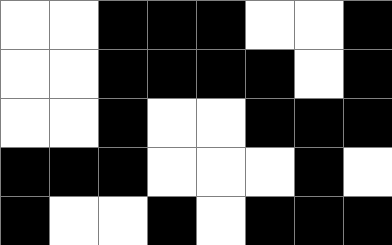[["white", "white", "black", "black", "black", "white", "white", "black"], ["white", "white", "black", "black", "black", "black", "white", "black"], ["white", "white", "black", "white", "white", "black", "black", "black"], ["black", "black", "black", "white", "white", "white", "black", "white"], ["black", "white", "white", "black", "white", "black", "black", "black"]]